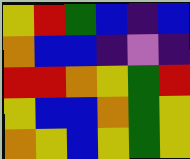[["yellow", "red", "green", "blue", "indigo", "blue"], ["orange", "blue", "blue", "indigo", "violet", "indigo"], ["red", "red", "orange", "yellow", "green", "red"], ["yellow", "blue", "blue", "orange", "green", "yellow"], ["orange", "yellow", "blue", "yellow", "green", "yellow"]]